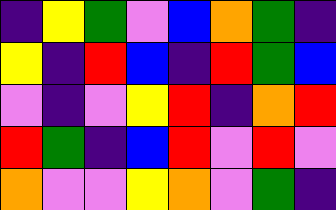[["indigo", "yellow", "green", "violet", "blue", "orange", "green", "indigo"], ["yellow", "indigo", "red", "blue", "indigo", "red", "green", "blue"], ["violet", "indigo", "violet", "yellow", "red", "indigo", "orange", "red"], ["red", "green", "indigo", "blue", "red", "violet", "red", "violet"], ["orange", "violet", "violet", "yellow", "orange", "violet", "green", "indigo"]]